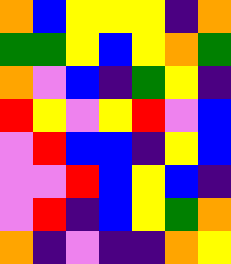[["orange", "blue", "yellow", "yellow", "yellow", "indigo", "orange"], ["green", "green", "yellow", "blue", "yellow", "orange", "green"], ["orange", "violet", "blue", "indigo", "green", "yellow", "indigo"], ["red", "yellow", "violet", "yellow", "red", "violet", "blue"], ["violet", "red", "blue", "blue", "indigo", "yellow", "blue"], ["violet", "violet", "red", "blue", "yellow", "blue", "indigo"], ["violet", "red", "indigo", "blue", "yellow", "green", "orange"], ["orange", "indigo", "violet", "indigo", "indigo", "orange", "yellow"]]